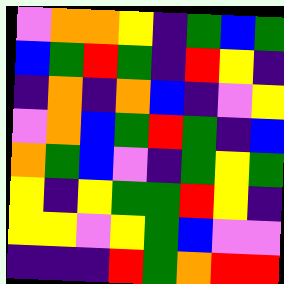[["violet", "orange", "orange", "yellow", "indigo", "green", "blue", "green"], ["blue", "green", "red", "green", "indigo", "red", "yellow", "indigo"], ["indigo", "orange", "indigo", "orange", "blue", "indigo", "violet", "yellow"], ["violet", "orange", "blue", "green", "red", "green", "indigo", "blue"], ["orange", "green", "blue", "violet", "indigo", "green", "yellow", "green"], ["yellow", "indigo", "yellow", "green", "green", "red", "yellow", "indigo"], ["yellow", "yellow", "violet", "yellow", "green", "blue", "violet", "violet"], ["indigo", "indigo", "indigo", "red", "green", "orange", "red", "red"]]